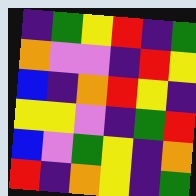[["indigo", "green", "yellow", "red", "indigo", "green"], ["orange", "violet", "violet", "indigo", "red", "yellow"], ["blue", "indigo", "orange", "red", "yellow", "indigo"], ["yellow", "yellow", "violet", "indigo", "green", "red"], ["blue", "violet", "green", "yellow", "indigo", "orange"], ["red", "indigo", "orange", "yellow", "indigo", "green"]]